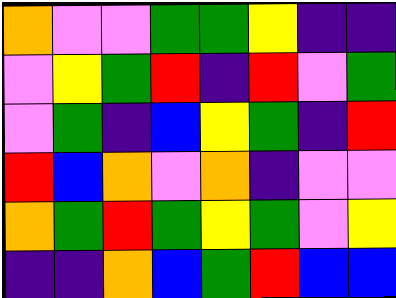[["orange", "violet", "violet", "green", "green", "yellow", "indigo", "indigo"], ["violet", "yellow", "green", "red", "indigo", "red", "violet", "green"], ["violet", "green", "indigo", "blue", "yellow", "green", "indigo", "red"], ["red", "blue", "orange", "violet", "orange", "indigo", "violet", "violet"], ["orange", "green", "red", "green", "yellow", "green", "violet", "yellow"], ["indigo", "indigo", "orange", "blue", "green", "red", "blue", "blue"]]